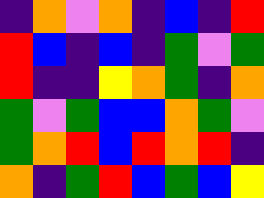[["indigo", "orange", "violet", "orange", "indigo", "blue", "indigo", "red"], ["red", "blue", "indigo", "blue", "indigo", "green", "violet", "green"], ["red", "indigo", "indigo", "yellow", "orange", "green", "indigo", "orange"], ["green", "violet", "green", "blue", "blue", "orange", "green", "violet"], ["green", "orange", "red", "blue", "red", "orange", "red", "indigo"], ["orange", "indigo", "green", "red", "blue", "green", "blue", "yellow"]]